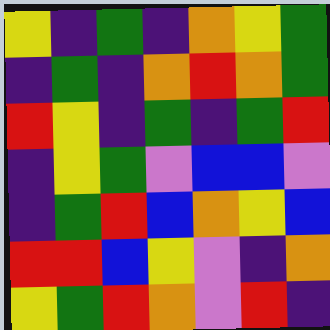[["yellow", "indigo", "green", "indigo", "orange", "yellow", "green"], ["indigo", "green", "indigo", "orange", "red", "orange", "green"], ["red", "yellow", "indigo", "green", "indigo", "green", "red"], ["indigo", "yellow", "green", "violet", "blue", "blue", "violet"], ["indigo", "green", "red", "blue", "orange", "yellow", "blue"], ["red", "red", "blue", "yellow", "violet", "indigo", "orange"], ["yellow", "green", "red", "orange", "violet", "red", "indigo"]]